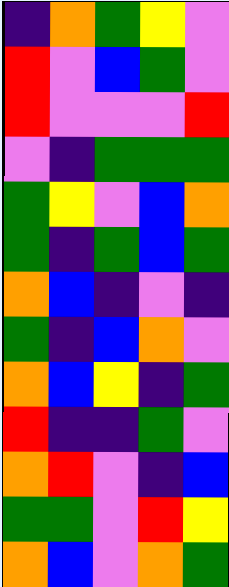[["indigo", "orange", "green", "yellow", "violet"], ["red", "violet", "blue", "green", "violet"], ["red", "violet", "violet", "violet", "red"], ["violet", "indigo", "green", "green", "green"], ["green", "yellow", "violet", "blue", "orange"], ["green", "indigo", "green", "blue", "green"], ["orange", "blue", "indigo", "violet", "indigo"], ["green", "indigo", "blue", "orange", "violet"], ["orange", "blue", "yellow", "indigo", "green"], ["red", "indigo", "indigo", "green", "violet"], ["orange", "red", "violet", "indigo", "blue"], ["green", "green", "violet", "red", "yellow"], ["orange", "blue", "violet", "orange", "green"]]